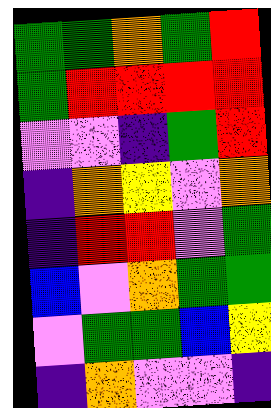[["green", "green", "orange", "green", "red"], ["green", "red", "red", "red", "red"], ["violet", "violet", "indigo", "green", "red"], ["indigo", "orange", "yellow", "violet", "orange"], ["indigo", "red", "red", "violet", "green"], ["blue", "violet", "orange", "green", "green"], ["violet", "green", "green", "blue", "yellow"], ["indigo", "orange", "violet", "violet", "indigo"]]